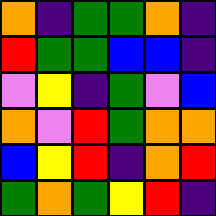[["orange", "indigo", "green", "green", "orange", "indigo"], ["red", "green", "green", "blue", "blue", "indigo"], ["violet", "yellow", "indigo", "green", "violet", "blue"], ["orange", "violet", "red", "green", "orange", "orange"], ["blue", "yellow", "red", "indigo", "orange", "red"], ["green", "orange", "green", "yellow", "red", "indigo"]]